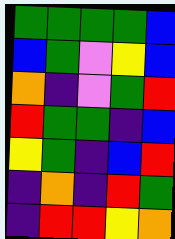[["green", "green", "green", "green", "blue"], ["blue", "green", "violet", "yellow", "blue"], ["orange", "indigo", "violet", "green", "red"], ["red", "green", "green", "indigo", "blue"], ["yellow", "green", "indigo", "blue", "red"], ["indigo", "orange", "indigo", "red", "green"], ["indigo", "red", "red", "yellow", "orange"]]